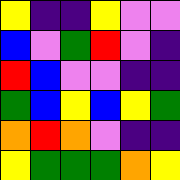[["yellow", "indigo", "indigo", "yellow", "violet", "violet"], ["blue", "violet", "green", "red", "violet", "indigo"], ["red", "blue", "violet", "violet", "indigo", "indigo"], ["green", "blue", "yellow", "blue", "yellow", "green"], ["orange", "red", "orange", "violet", "indigo", "indigo"], ["yellow", "green", "green", "green", "orange", "yellow"]]